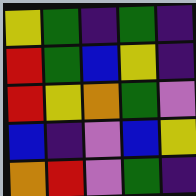[["yellow", "green", "indigo", "green", "indigo"], ["red", "green", "blue", "yellow", "indigo"], ["red", "yellow", "orange", "green", "violet"], ["blue", "indigo", "violet", "blue", "yellow"], ["orange", "red", "violet", "green", "indigo"]]